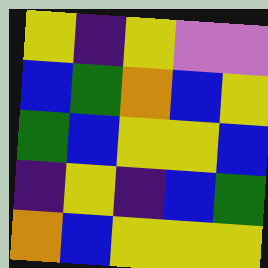[["yellow", "indigo", "yellow", "violet", "violet"], ["blue", "green", "orange", "blue", "yellow"], ["green", "blue", "yellow", "yellow", "blue"], ["indigo", "yellow", "indigo", "blue", "green"], ["orange", "blue", "yellow", "yellow", "yellow"]]